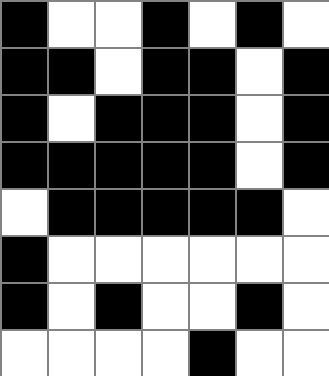[["black", "white", "white", "black", "white", "black", "white"], ["black", "black", "white", "black", "black", "white", "black"], ["black", "white", "black", "black", "black", "white", "black"], ["black", "black", "black", "black", "black", "white", "black"], ["white", "black", "black", "black", "black", "black", "white"], ["black", "white", "white", "white", "white", "white", "white"], ["black", "white", "black", "white", "white", "black", "white"], ["white", "white", "white", "white", "black", "white", "white"]]